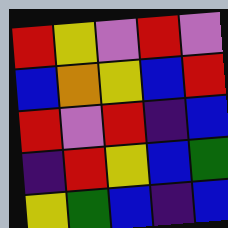[["red", "yellow", "violet", "red", "violet"], ["blue", "orange", "yellow", "blue", "red"], ["red", "violet", "red", "indigo", "blue"], ["indigo", "red", "yellow", "blue", "green"], ["yellow", "green", "blue", "indigo", "blue"]]